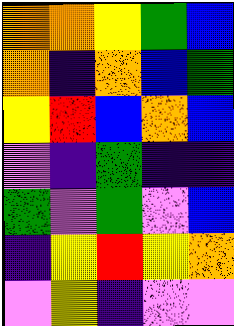[["orange", "orange", "yellow", "green", "blue"], ["orange", "indigo", "orange", "blue", "green"], ["yellow", "red", "blue", "orange", "blue"], ["violet", "indigo", "green", "indigo", "indigo"], ["green", "violet", "green", "violet", "blue"], ["indigo", "yellow", "red", "yellow", "orange"], ["violet", "yellow", "indigo", "violet", "violet"]]